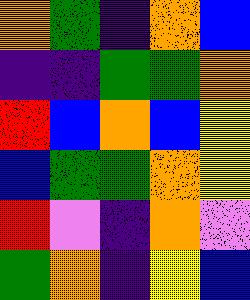[["orange", "green", "indigo", "orange", "blue"], ["indigo", "indigo", "green", "green", "orange"], ["red", "blue", "orange", "blue", "yellow"], ["blue", "green", "green", "orange", "yellow"], ["red", "violet", "indigo", "orange", "violet"], ["green", "orange", "indigo", "yellow", "blue"]]